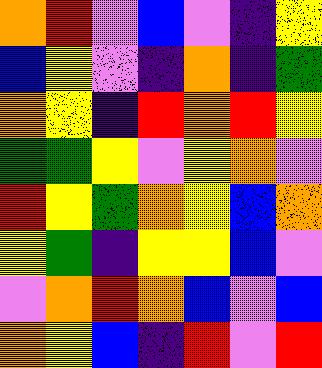[["orange", "red", "violet", "blue", "violet", "indigo", "yellow"], ["blue", "yellow", "violet", "indigo", "orange", "indigo", "green"], ["orange", "yellow", "indigo", "red", "orange", "red", "yellow"], ["green", "green", "yellow", "violet", "yellow", "orange", "violet"], ["red", "yellow", "green", "orange", "yellow", "blue", "orange"], ["yellow", "green", "indigo", "yellow", "yellow", "blue", "violet"], ["violet", "orange", "red", "orange", "blue", "violet", "blue"], ["orange", "yellow", "blue", "indigo", "red", "violet", "red"]]